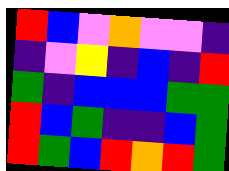[["red", "blue", "violet", "orange", "violet", "violet", "indigo"], ["indigo", "violet", "yellow", "indigo", "blue", "indigo", "red"], ["green", "indigo", "blue", "blue", "blue", "green", "green"], ["red", "blue", "green", "indigo", "indigo", "blue", "green"], ["red", "green", "blue", "red", "orange", "red", "green"]]